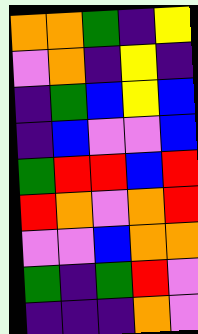[["orange", "orange", "green", "indigo", "yellow"], ["violet", "orange", "indigo", "yellow", "indigo"], ["indigo", "green", "blue", "yellow", "blue"], ["indigo", "blue", "violet", "violet", "blue"], ["green", "red", "red", "blue", "red"], ["red", "orange", "violet", "orange", "red"], ["violet", "violet", "blue", "orange", "orange"], ["green", "indigo", "green", "red", "violet"], ["indigo", "indigo", "indigo", "orange", "violet"]]